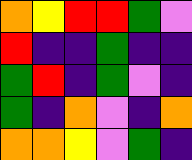[["orange", "yellow", "red", "red", "green", "violet"], ["red", "indigo", "indigo", "green", "indigo", "indigo"], ["green", "red", "indigo", "green", "violet", "indigo"], ["green", "indigo", "orange", "violet", "indigo", "orange"], ["orange", "orange", "yellow", "violet", "green", "indigo"]]